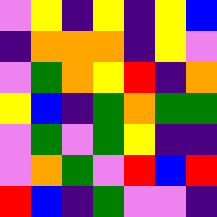[["violet", "yellow", "indigo", "yellow", "indigo", "yellow", "blue"], ["indigo", "orange", "orange", "orange", "indigo", "yellow", "violet"], ["violet", "green", "orange", "yellow", "red", "indigo", "orange"], ["yellow", "blue", "indigo", "green", "orange", "green", "green"], ["violet", "green", "violet", "green", "yellow", "indigo", "indigo"], ["violet", "orange", "green", "violet", "red", "blue", "red"], ["red", "blue", "indigo", "green", "violet", "violet", "indigo"]]